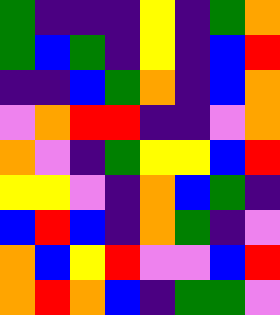[["green", "indigo", "indigo", "indigo", "yellow", "indigo", "green", "orange"], ["green", "blue", "green", "indigo", "yellow", "indigo", "blue", "red"], ["indigo", "indigo", "blue", "green", "orange", "indigo", "blue", "orange"], ["violet", "orange", "red", "red", "indigo", "indigo", "violet", "orange"], ["orange", "violet", "indigo", "green", "yellow", "yellow", "blue", "red"], ["yellow", "yellow", "violet", "indigo", "orange", "blue", "green", "indigo"], ["blue", "red", "blue", "indigo", "orange", "green", "indigo", "violet"], ["orange", "blue", "yellow", "red", "violet", "violet", "blue", "red"], ["orange", "red", "orange", "blue", "indigo", "green", "green", "violet"]]